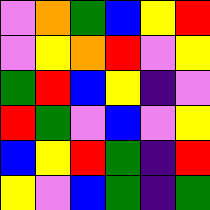[["violet", "orange", "green", "blue", "yellow", "red"], ["violet", "yellow", "orange", "red", "violet", "yellow"], ["green", "red", "blue", "yellow", "indigo", "violet"], ["red", "green", "violet", "blue", "violet", "yellow"], ["blue", "yellow", "red", "green", "indigo", "red"], ["yellow", "violet", "blue", "green", "indigo", "green"]]